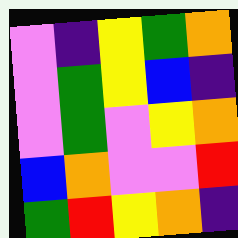[["violet", "indigo", "yellow", "green", "orange"], ["violet", "green", "yellow", "blue", "indigo"], ["violet", "green", "violet", "yellow", "orange"], ["blue", "orange", "violet", "violet", "red"], ["green", "red", "yellow", "orange", "indigo"]]